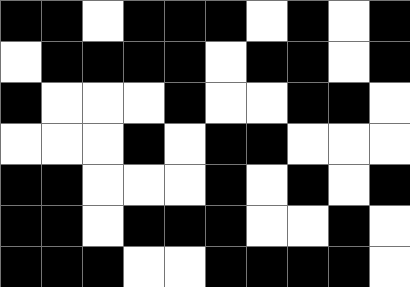[["black", "black", "white", "black", "black", "black", "white", "black", "white", "black"], ["white", "black", "black", "black", "black", "white", "black", "black", "white", "black"], ["black", "white", "white", "white", "black", "white", "white", "black", "black", "white"], ["white", "white", "white", "black", "white", "black", "black", "white", "white", "white"], ["black", "black", "white", "white", "white", "black", "white", "black", "white", "black"], ["black", "black", "white", "black", "black", "black", "white", "white", "black", "white"], ["black", "black", "black", "white", "white", "black", "black", "black", "black", "white"]]